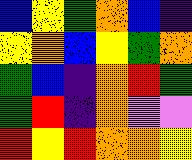[["blue", "yellow", "green", "orange", "blue", "indigo"], ["yellow", "orange", "blue", "yellow", "green", "orange"], ["green", "blue", "indigo", "orange", "red", "green"], ["green", "red", "indigo", "orange", "violet", "violet"], ["red", "yellow", "red", "orange", "orange", "yellow"]]